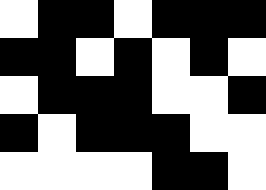[["white", "black", "black", "white", "black", "black", "black"], ["black", "black", "white", "black", "white", "black", "white"], ["white", "black", "black", "black", "white", "white", "black"], ["black", "white", "black", "black", "black", "white", "white"], ["white", "white", "white", "white", "black", "black", "white"]]